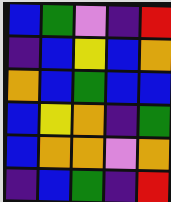[["blue", "green", "violet", "indigo", "red"], ["indigo", "blue", "yellow", "blue", "orange"], ["orange", "blue", "green", "blue", "blue"], ["blue", "yellow", "orange", "indigo", "green"], ["blue", "orange", "orange", "violet", "orange"], ["indigo", "blue", "green", "indigo", "red"]]